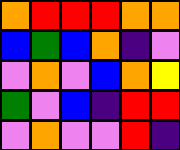[["orange", "red", "red", "red", "orange", "orange"], ["blue", "green", "blue", "orange", "indigo", "violet"], ["violet", "orange", "violet", "blue", "orange", "yellow"], ["green", "violet", "blue", "indigo", "red", "red"], ["violet", "orange", "violet", "violet", "red", "indigo"]]